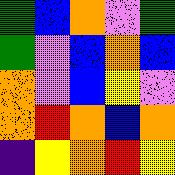[["green", "blue", "orange", "violet", "green"], ["green", "violet", "blue", "orange", "blue"], ["orange", "violet", "blue", "yellow", "violet"], ["orange", "red", "orange", "blue", "orange"], ["indigo", "yellow", "orange", "red", "yellow"]]